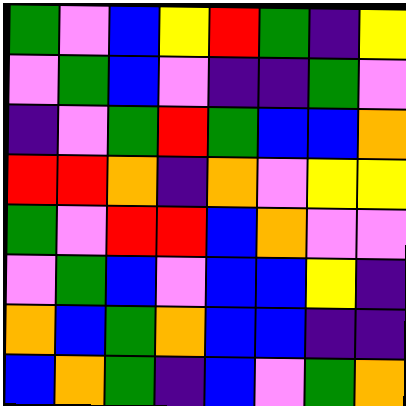[["green", "violet", "blue", "yellow", "red", "green", "indigo", "yellow"], ["violet", "green", "blue", "violet", "indigo", "indigo", "green", "violet"], ["indigo", "violet", "green", "red", "green", "blue", "blue", "orange"], ["red", "red", "orange", "indigo", "orange", "violet", "yellow", "yellow"], ["green", "violet", "red", "red", "blue", "orange", "violet", "violet"], ["violet", "green", "blue", "violet", "blue", "blue", "yellow", "indigo"], ["orange", "blue", "green", "orange", "blue", "blue", "indigo", "indigo"], ["blue", "orange", "green", "indigo", "blue", "violet", "green", "orange"]]